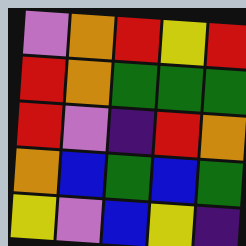[["violet", "orange", "red", "yellow", "red"], ["red", "orange", "green", "green", "green"], ["red", "violet", "indigo", "red", "orange"], ["orange", "blue", "green", "blue", "green"], ["yellow", "violet", "blue", "yellow", "indigo"]]